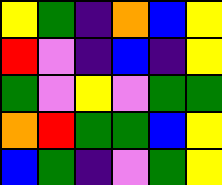[["yellow", "green", "indigo", "orange", "blue", "yellow"], ["red", "violet", "indigo", "blue", "indigo", "yellow"], ["green", "violet", "yellow", "violet", "green", "green"], ["orange", "red", "green", "green", "blue", "yellow"], ["blue", "green", "indigo", "violet", "green", "yellow"]]